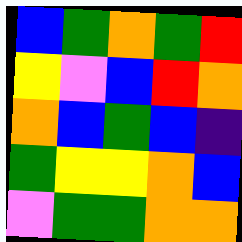[["blue", "green", "orange", "green", "red"], ["yellow", "violet", "blue", "red", "orange"], ["orange", "blue", "green", "blue", "indigo"], ["green", "yellow", "yellow", "orange", "blue"], ["violet", "green", "green", "orange", "orange"]]